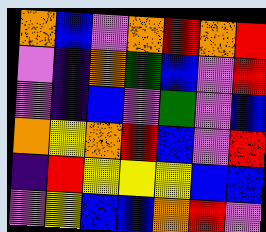[["orange", "blue", "violet", "orange", "red", "orange", "red"], ["violet", "indigo", "orange", "green", "blue", "violet", "red"], ["violet", "indigo", "blue", "violet", "green", "violet", "blue"], ["orange", "yellow", "orange", "red", "blue", "violet", "red"], ["indigo", "red", "yellow", "yellow", "yellow", "blue", "blue"], ["violet", "yellow", "blue", "blue", "orange", "red", "violet"]]